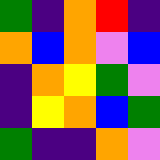[["green", "indigo", "orange", "red", "indigo"], ["orange", "blue", "orange", "violet", "blue"], ["indigo", "orange", "yellow", "green", "violet"], ["indigo", "yellow", "orange", "blue", "green"], ["green", "indigo", "indigo", "orange", "violet"]]